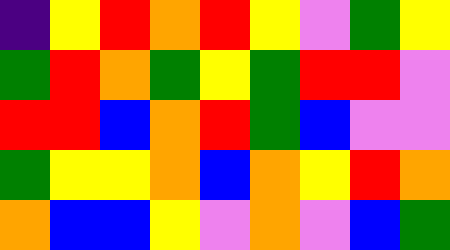[["indigo", "yellow", "red", "orange", "red", "yellow", "violet", "green", "yellow"], ["green", "red", "orange", "green", "yellow", "green", "red", "red", "violet"], ["red", "red", "blue", "orange", "red", "green", "blue", "violet", "violet"], ["green", "yellow", "yellow", "orange", "blue", "orange", "yellow", "red", "orange"], ["orange", "blue", "blue", "yellow", "violet", "orange", "violet", "blue", "green"]]